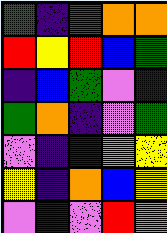[["green", "indigo", "red", "orange", "orange"], ["red", "yellow", "red", "blue", "green"], ["indigo", "blue", "green", "violet", "indigo"], ["green", "orange", "indigo", "violet", "green"], ["violet", "indigo", "indigo", "orange", "yellow"], ["yellow", "indigo", "orange", "blue", "yellow"], ["violet", "indigo", "violet", "red", "orange"]]